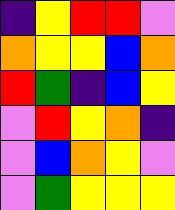[["indigo", "yellow", "red", "red", "violet"], ["orange", "yellow", "yellow", "blue", "orange"], ["red", "green", "indigo", "blue", "yellow"], ["violet", "red", "yellow", "orange", "indigo"], ["violet", "blue", "orange", "yellow", "violet"], ["violet", "green", "yellow", "yellow", "yellow"]]